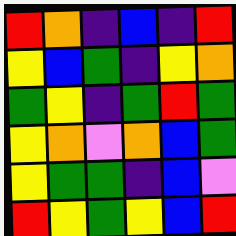[["red", "orange", "indigo", "blue", "indigo", "red"], ["yellow", "blue", "green", "indigo", "yellow", "orange"], ["green", "yellow", "indigo", "green", "red", "green"], ["yellow", "orange", "violet", "orange", "blue", "green"], ["yellow", "green", "green", "indigo", "blue", "violet"], ["red", "yellow", "green", "yellow", "blue", "red"]]